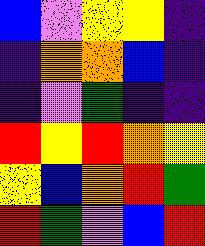[["blue", "violet", "yellow", "yellow", "indigo"], ["indigo", "orange", "orange", "blue", "indigo"], ["indigo", "violet", "green", "indigo", "indigo"], ["red", "yellow", "red", "orange", "yellow"], ["yellow", "blue", "orange", "red", "green"], ["red", "green", "violet", "blue", "red"]]